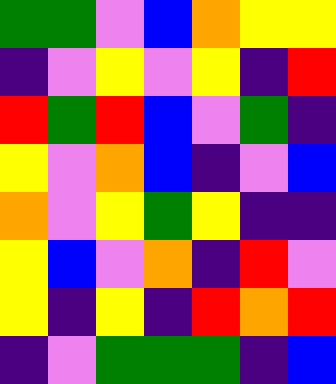[["green", "green", "violet", "blue", "orange", "yellow", "yellow"], ["indigo", "violet", "yellow", "violet", "yellow", "indigo", "red"], ["red", "green", "red", "blue", "violet", "green", "indigo"], ["yellow", "violet", "orange", "blue", "indigo", "violet", "blue"], ["orange", "violet", "yellow", "green", "yellow", "indigo", "indigo"], ["yellow", "blue", "violet", "orange", "indigo", "red", "violet"], ["yellow", "indigo", "yellow", "indigo", "red", "orange", "red"], ["indigo", "violet", "green", "green", "green", "indigo", "blue"]]